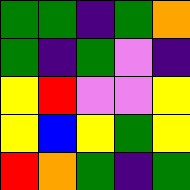[["green", "green", "indigo", "green", "orange"], ["green", "indigo", "green", "violet", "indigo"], ["yellow", "red", "violet", "violet", "yellow"], ["yellow", "blue", "yellow", "green", "yellow"], ["red", "orange", "green", "indigo", "green"]]